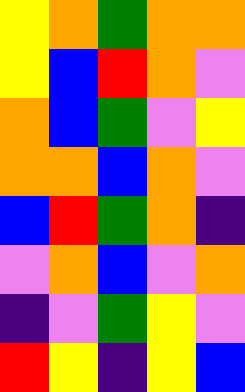[["yellow", "orange", "green", "orange", "orange"], ["yellow", "blue", "red", "orange", "violet"], ["orange", "blue", "green", "violet", "yellow"], ["orange", "orange", "blue", "orange", "violet"], ["blue", "red", "green", "orange", "indigo"], ["violet", "orange", "blue", "violet", "orange"], ["indigo", "violet", "green", "yellow", "violet"], ["red", "yellow", "indigo", "yellow", "blue"]]